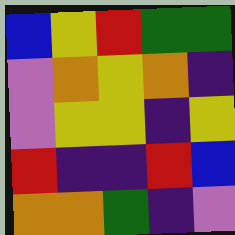[["blue", "yellow", "red", "green", "green"], ["violet", "orange", "yellow", "orange", "indigo"], ["violet", "yellow", "yellow", "indigo", "yellow"], ["red", "indigo", "indigo", "red", "blue"], ["orange", "orange", "green", "indigo", "violet"]]